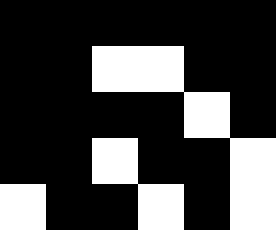[["black", "black", "black", "black", "black", "black"], ["black", "black", "white", "white", "black", "black"], ["black", "black", "black", "black", "white", "black"], ["black", "black", "white", "black", "black", "white"], ["white", "black", "black", "white", "black", "white"]]